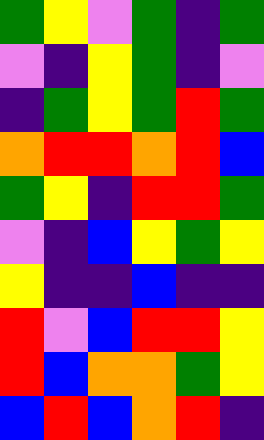[["green", "yellow", "violet", "green", "indigo", "green"], ["violet", "indigo", "yellow", "green", "indigo", "violet"], ["indigo", "green", "yellow", "green", "red", "green"], ["orange", "red", "red", "orange", "red", "blue"], ["green", "yellow", "indigo", "red", "red", "green"], ["violet", "indigo", "blue", "yellow", "green", "yellow"], ["yellow", "indigo", "indigo", "blue", "indigo", "indigo"], ["red", "violet", "blue", "red", "red", "yellow"], ["red", "blue", "orange", "orange", "green", "yellow"], ["blue", "red", "blue", "orange", "red", "indigo"]]